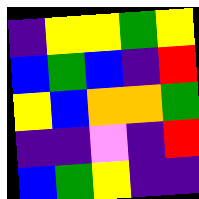[["indigo", "yellow", "yellow", "green", "yellow"], ["blue", "green", "blue", "indigo", "red"], ["yellow", "blue", "orange", "orange", "green"], ["indigo", "indigo", "violet", "indigo", "red"], ["blue", "green", "yellow", "indigo", "indigo"]]